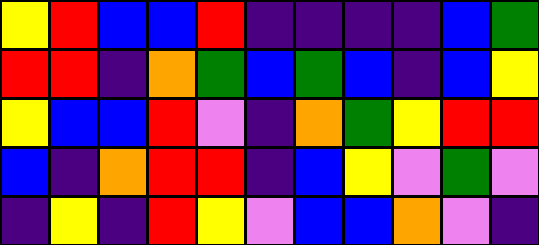[["yellow", "red", "blue", "blue", "red", "indigo", "indigo", "indigo", "indigo", "blue", "green"], ["red", "red", "indigo", "orange", "green", "blue", "green", "blue", "indigo", "blue", "yellow"], ["yellow", "blue", "blue", "red", "violet", "indigo", "orange", "green", "yellow", "red", "red"], ["blue", "indigo", "orange", "red", "red", "indigo", "blue", "yellow", "violet", "green", "violet"], ["indigo", "yellow", "indigo", "red", "yellow", "violet", "blue", "blue", "orange", "violet", "indigo"]]